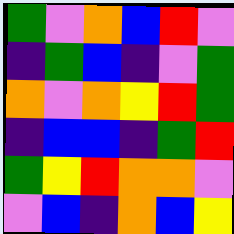[["green", "violet", "orange", "blue", "red", "violet"], ["indigo", "green", "blue", "indigo", "violet", "green"], ["orange", "violet", "orange", "yellow", "red", "green"], ["indigo", "blue", "blue", "indigo", "green", "red"], ["green", "yellow", "red", "orange", "orange", "violet"], ["violet", "blue", "indigo", "orange", "blue", "yellow"]]